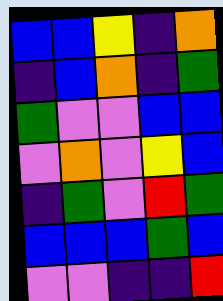[["blue", "blue", "yellow", "indigo", "orange"], ["indigo", "blue", "orange", "indigo", "green"], ["green", "violet", "violet", "blue", "blue"], ["violet", "orange", "violet", "yellow", "blue"], ["indigo", "green", "violet", "red", "green"], ["blue", "blue", "blue", "green", "blue"], ["violet", "violet", "indigo", "indigo", "red"]]